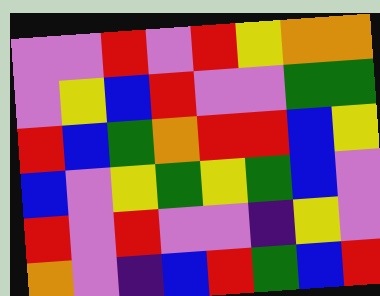[["violet", "violet", "red", "violet", "red", "yellow", "orange", "orange"], ["violet", "yellow", "blue", "red", "violet", "violet", "green", "green"], ["red", "blue", "green", "orange", "red", "red", "blue", "yellow"], ["blue", "violet", "yellow", "green", "yellow", "green", "blue", "violet"], ["red", "violet", "red", "violet", "violet", "indigo", "yellow", "violet"], ["orange", "violet", "indigo", "blue", "red", "green", "blue", "red"]]